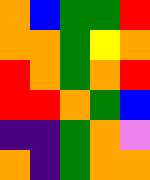[["orange", "blue", "green", "green", "red"], ["orange", "orange", "green", "yellow", "orange"], ["red", "orange", "green", "orange", "red"], ["red", "red", "orange", "green", "blue"], ["indigo", "indigo", "green", "orange", "violet"], ["orange", "indigo", "green", "orange", "orange"]]